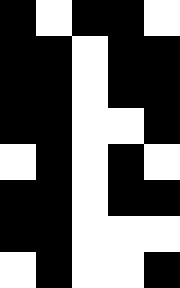[["black", "white", "black", "black", "white"], ["black", "black", "white", "black", "black"], ["black", "black", "white", "black", "black"], ["black", "black", "white", "white", "black"], ["white", "black", "white", "black", "white"], ["black", "black", "white", "black", "black"], ["black", "black", "white", "white", "white"], ["white", "black", "white", "white", "black"]]